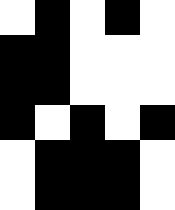[["white", "black", "white", "black", "white"], ["black", "black", "white", "white", "white"], ["black", "black", "white", "white", "white"], ["black", "white", "black", "white", "black"], ["white", "black", "black", "black", "white"], ["white", "black", "black", "black", "white"]]